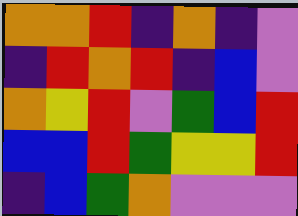[["orange", "orange", "red", "indigo", "orange", "indigo", "violet"], ["indigo", "red", "orange", "red", "indigo", "blue", "violet"], ["orange", "yellow", "red", "violet", "green", "blue", "red"], ["blue", "blue", "red", "green", "yellow", "yellow", "red"], ["indigo", "blue", "green", "orange", "violet", "violet", "violet"]]